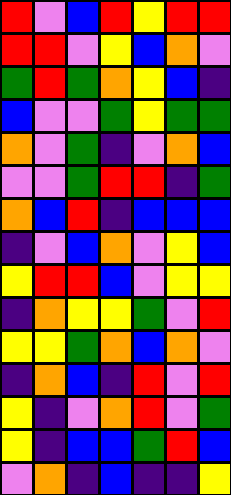[["red", "violet", "blue", "red", "yellow", "red", "red"], ["red", "red", "violet", "yellow", "blue", "orange", "violet"], ["green", "red", "green", "orange", "yellow", "blue", "indigo"], ["blue", "violet", "violet", "green", "yellow", "green", "green"], ["orange", "violet", "green", "indigo", "violet", "orange", "blue"], ["violet", "violet", "green", "red", "red", "indigo", "green"], ["orange", "blue", "red", "indigo", "blue", "blue", "blue"], ["indigo", "violet", "blue", "orange", "violet", "yellow", "blue"], ["yellow", "red", "red", "blue", "violet", "yellow", "yellow"], ["indigo", "orange", "yellow", "yellow", "green", "violet", "red"], ["yellow", "yellow", "green", "orange", "blue", "orange", "violet"], ["indigo", "orange", "blue", "indigo", "red", "violet", "red"], ["yellow", "indigo", "violet", "orange", "red", "violet", "green"], ["yellow", "indigo", "blue", "blue", "green", "red", "blue"], ["violet", "orange", "indigo", "blue", "indigo", "indigo", "yellow"]]